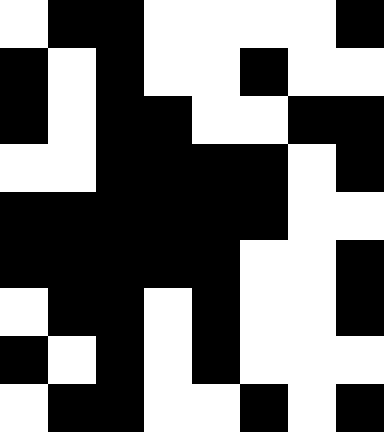[["white", "black", "black", "white", "white", "white", "white", "black"], ["black", "white", "black", "white", "white", "black", "white", "white"], ["black", "white", "black", "black", "white", "white", "black", "black"], ["white", "white", "black", "black", "black", "black", "white", "black"], ["black", "black", "black", "black", "black", "black", "white", "white"], ["black", "black", "black", "black", "black", "white", "white", "black"], ["white", "black", "black", "white", "black", "white", "white", "black"], ["black", "white", "black", "white", "black", "white", "white", "white"], ["white", "black", "black", "white", "white", "black", "white", "black"]]